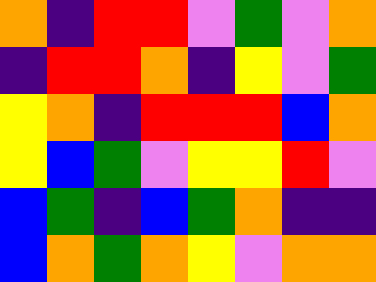[["orange", "indigo", "red", "red", "violet", "green", "violet", "orange"], ["indigo", "red", "red", "orange", "indigo", "yellow", "violet", "green"], ["yellow", "orange", "indigo", "red", "red", "red", "blue", "orange"], ["yellow", "blue", "green", "violet", "yellow", "yellow", "red", "violet"], ["blue", "green", "indigo", "blue", "green", "orange", "indigo", "indigo"], ["blue", "orange", "green", "orange", "yellow", "violet", "orange", "orange"]]